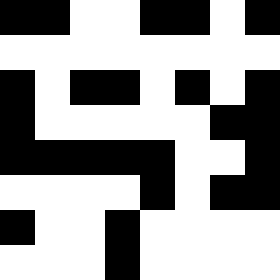[["black", "black", "white", "white", "black", "black", "white", "black"], ["white", "white", "white", "white", "white", "white", "white", "white"], ["black", "white", "black", "black", "white", "black", "white", "black"], ["black", "white", "white", "white", "white", "white", "black", "black"], ["black", "black", "black", "black", "black", "white", "white", "black"], ["white", "white", "white", "white", "black", "white", "black", "black"], ["black", "white", "white", "black", "white", "white", "white", "white"], ["white", "white", "white", "black", "white", "white", "white", "white"]]